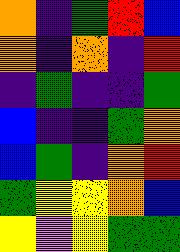[["orange", "indigo", "green", "red", "blue"], ["orange", "indigo", "orange", "indigo", "red"], ["indigo", "green", "indigo", "indigo", "green"], ["blue", "indigo", "indigo", "green", "orange"], ["blue", "green", "indigo", "orange", "red"], ["green", "yellow", "yellow", "orange", "blue"], ["yellow", "violet", "yellow", "green", "green"]]